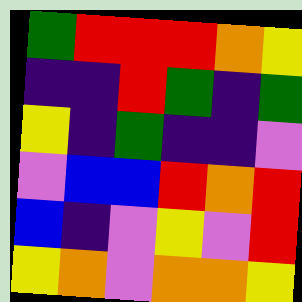[["green", "red", "red", "red", "orange", "yellow"], ["indigo", "indigo", "red", "green", "indigo", "green"], ["yellow", "indigo", "green", "indigo", "indigo", "violet"], ["violet", "blue", "blue", "red", "orange", "red"], ["blue", "indigo", "violet", "yellow", "violet", "red"], ["yellow", "orange", "violet", "orange", "orange", "yellow"]]